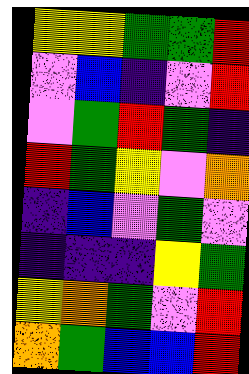[["yellow", "yellow", "green", "green", "red"], ["violet", "blue", "indigo", "violet", "red"], ["violet", "green", "red", "green", "indigo"], ["red", "green", "yellow", "violet", "orange"], ["indigo", "blue", "violet", "green", "violet"], ["indigo", "indigo", "indigo", "yellow", "green"], ["yellow", "orange", "green", "violet", "red"], ["orange", "green", "blue", "blue", "red"]]